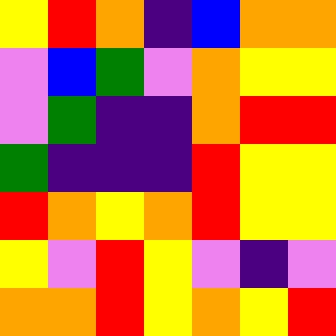[["yellow", "red", "orange", "indigo", "blue", "orange", "orange"], ["violet", "blue", "green", "violet", "orange", "yellow", "yellow"], ["violet", "green", "indigo", "indigo", "orange", "red", "red"], ["green", "indigo", "indigo", "indigo", "red", "yellow", "yellow"], ["red", "orange", "yellow", "orange", "red", "yellow", "yellow"], ["yellow", "violet", "red", "yellow", "violet", "indigo", "violet"], ["orange", "orange", "red", "yellow", "orange", "yellow", "red"]]